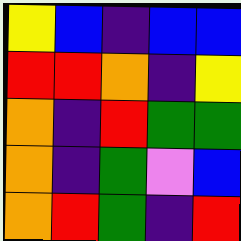[["yellow", "blue", "indigo", "blue", "blue"], ["red", "red", "orange", "indigo", "yellow"], ["orange", "indigo", "red", "green", "green"], ["orange", "indigo", "green", "violet", "blue"], ["orange", "red", "green", "indigo", "red"]]